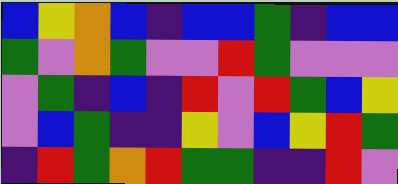[["blue", "yellow", "orange", "blue", "indigo", "blue", "blue", "green", "indigo", "blue", "blue"], ["green", "violet", "orange", "green", "violet", "violet", "red", "green", "violet", "violet", "violet"], ["violet", "green", "indigo", "blue", "indigo", "red", "violet", "red", "green", "blue", "yellow"], ["violet", "blue", "green", "indigo", "indigo", "yellow", "violet", "blue", "yellow", "red", "green"], ["indigo", "red", "green", "orange", "red", "green", "green", "indigo", "indigo", "red", "violet"]]